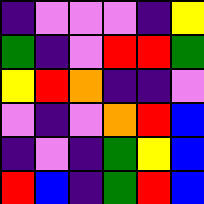[["indigo", "violet", "violet", "violet", "indigo", "yellow"], ["green", "indigo", "violet", "red", "red", "green"], ["yellow", "red", "orange", "indigo", "indigo", "violet"], ["violet", "indigo", "violet", "orange", "red", "blue"], ["indigo", "violet", "indigo", "green", "yellow", "blue"], ["red", "blue", "indigo", "green", "red", "blue"]]